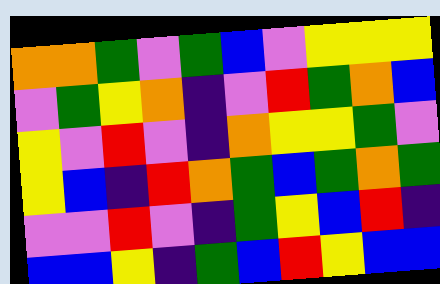[["orange", "orange", "green", "violet", "green", "blue", "violet", "yellow", "yellow", "yellow"], ["violet", "green", "yellow", "orange", "indigo", "violet", "red", "green", "orange", "blue"], ["yellow", "violet", "red", "violet", "indigo", "orange", "yellow", "yellow", "green", "violet"], ["yellow", "blue", "indigo", "red", "orange", "green", "blue", "green", "orange", "green"], ["violet", "violet", "red", "violet", "indigo", "green", "yellow", "blue", "red", "indigo"], ["blue", "blue", "yellow", "indigo", "green", "blue", "red", "yellow", "blue", "blue"]]